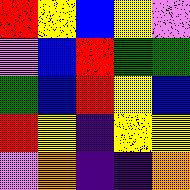[["red", "yellow", "blue", "yellow", "violet"], ["violet", "blue", "red", "green", "green"], ["green", "blue", "red", "yellow", "blue"], ["red", "yellow", "indigo", "yellow", "yellow"], ["violet", "orange", "indigo", "indigo", "orange"]]